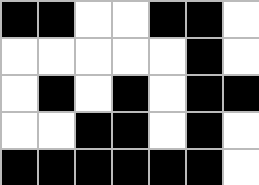[["black", "black", "white", "white", "black", "black", "white"], ["white", "white", "white", "white", "white", "black", "white"], ["white", "black", "white", "black", "white", "black", "black"], ["white", "white", "black", "black", "white", "black", "white"], ["black", "black", "black", "black", "black", "black", "white"]]